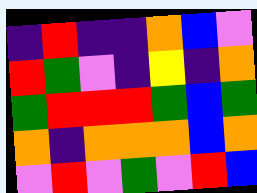[["indigo", "red", "indigo", "indigo", "orange", "blue", "violet"], ["red", "green", "violet", "indigo", "yellow", "indigo", "orange"], ["green", "red", "red", "red", "green", "blue", "green"], ["orange", "indigo", "orange", "orange", "orange", "blue", "orange"], ["violet", "red", "violet", "green", "violet", "red", "blue"]]